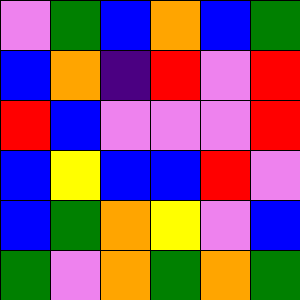[["violet", "green", "blue", "orange", "blue", "green"], ["blue", "orange", "indigo", "red", "violet", "red"], ["red", "blue", "violet", "violet", "violet", "red"], ["blue", "yellow", "blue", "blue", "red", "violet"], ["blue", "green", "orange", "yellow", "violet", "blue"], ["green", "violet", "orange", "green", "orange", "green"]]